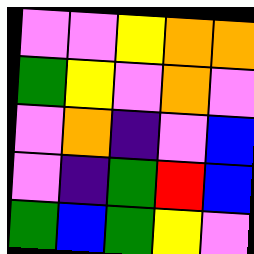[["violet", "violet", "yellow", "orange", "orange"], ["green", "yellow", "violet", "orange", "violet"], ["violet", "orange", "indigo", "violet", "blue"], ["violet", "indigo", "green", "red", "blue"], ["green", "blue", "green", "yellow", "violet"]]